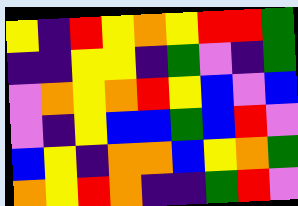[["yellow", "indigo", "red", "yellow", "orange", "yellow", "red", "red", "green"], ["indigo", "indigo", "yellow", "yellow", "indigo", "green", "violet", "indigo", "green"], ["violet", "orange", "yellow", "orange", "red", "yellow", "blue", "violet", "blue"], ["violet", "indigo", "yellow", "blue", "blue", "green", "blue", "red", "violet"], ["blue", "yellow", "indigo", "orange", "orange", "blue", "yellow", "orange", "green"], ["orange", "yellow", "red", "orange", "indigo", "indigo", "green", "red", "violet"]]